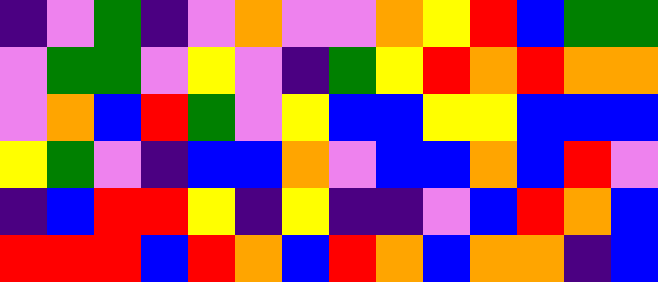[["indigo", "violet", "green", "indigo", "violet", "orange", "violet", "violet", "orange", "yellow", "red", "blue", "green", "green"], ["violet", "green", "green", "violet", "yellow", "violet", "indigo", "green", "yellow", "red", "orange", "red", "orange", "orange"], ["violet", "orange", "blue", "red", "green", "violet", "yellow", "blue", "blue", "yellow", "yellow", "blue", "blue", "blue"], ["yellow", "green", "violet", "indigo", "blue", "blue", "orange", "violet", "blue", "blue", "orange", "blue", "red", "violet"], ["indigo", "blue", "red", "red", "yellow", "indigo", "yellow", "indigo", "indigo", "violet", "blue", "red", "orange", "blue"], ["red", "red", "red", "blue", "red", "orange", "blue", "red", "orange", "blue", "orange", "orange", "indigo", "blue"]]